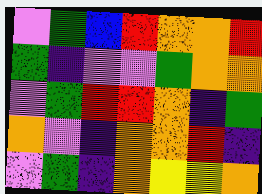[["violet", "green", "blue", "red", "orange", "orange", "red"], ["green", "indigo", "violet", "violet", "green", "orange", "orange"], ["violet", "green", "red", "red", "orange", "indigo", "green"], ["orange", "violet", "indigo", "orange", "orange", "red", "indigo"], ["violet", "green", "indigo", "orange", "yellow", "yellow", "orange"]]